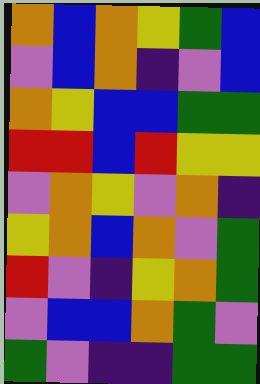[["orange", "blue", "orange", "yellow", "green", "blue"], ["violet", "blue", "orange", "indigo", "violet", "blue"], ["orange", "yellow", "blue", "blue", "green", "green"], ["red", "red", "blue", "red", "yellow", "yellow"], ["violet", "orange", "yellow", "violet", "orange", "indigo"], ["yellow", "orange", "blue", "orange", "violet", "green"], ["red", "violet", "indigo", "yellow", "orange", "green"], ["violet", "blue", "blue", "orange", "green", "violet"], ["green", "violet", "indigo", "indigo", "green", "green"]]